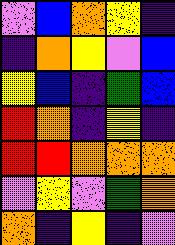[["violet", "blue", "orange", "yellow", "indigo"], ["indigo", "orange", "yellow", "violet", "blue"], ["yellow", "blue", "indigo", "green", "blue"], ["red", "orange", "indigo", "yellow", "indigo"], ["red", "red", "orange", "orange", "orange"], ["violet", "yellow", "violet", "green", "orange"], ["orange", "indigo", "yellow", "indigo", "violet"]]